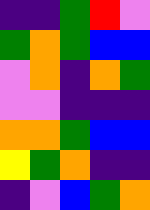[["indigo", "indigo", "green", "red", "violet"], ["green", "orange", "green", "blue", "blue"], ["violet", "orange", "indigo", "orange", "green"], ["violet", "violet", "indigo", "indigo", "indigo"], ["orange", "orange", "green", "blue", "blue"], ["yellow", "green", "orange", "indigo", "indigo"], ["indigo", "violet", "blue", "green", "orange"]]